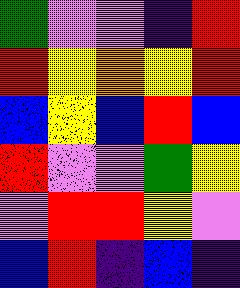[["green", "violet", "violet", "indigo", "red"], ["red", "yellow", "orange", "yellow", "red"], ["blue", "yellow", "blue", "red", "blue"], ["red", "violet", "violet", "green", "yellow"], ["violet", "red", "red", "yellow", "violet"], ["blue", "red", "indigo", "blue", "indigo"]]